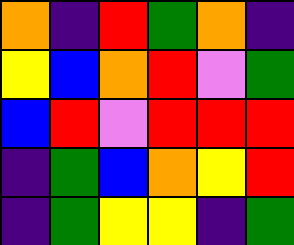[["orange", "indigo", "red", "green", "orange", "indigo"], ["yellow", "blue", "orange", "red", "violet", "green"], ["blue", "red", "violet", "red", "red", "red"], ["indigo", "green", "blue", "orange", "yellow", "red"], ["indigo", "green", "yellow", "yellow", "indigo", "green"]]